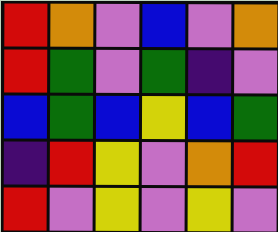[["red", "orange", "violet", "blue", "violet", "orange"], ["red", "green", "violet", "green", "indigo", "violet"], ["blue", "green", "blue", "yellow", "blue", "green"], ["indigo", "red", "yellow", "violet", "orange", "red"], ["red", "violet", "yellow", "violet", "yellow", "violet"]]